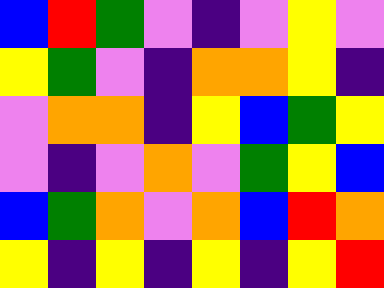[["blue", "red", "green", "violet", "indigo", "violet", "yellow", "violet"], ["yellow", "green", "violet", "indigo", "orange", "orange", "yellow", "indigo"], ["violet", "orange", "orange", "indigo", "yellow", "blue", "green", "yellow"], ["violet", "indigo", "violet", "orange", "violet", "green", "yellow", "blue"], ["blue", "green", "orange", "violet", "orange", "blue", "red", "orange"], ["yellow", "indigo", "yellow", "indigo", "yellow", "indigo", "yellow", "red"]]